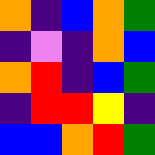[["orange", "indigo", "blue", "orange", "green"], ["indigo", "violet", "indigo", "orange", "blue"], ["orange", "red", "indigo", "blue", "green"], ["indigo", "red", "red", "yellow", "indigo"], ["blue", "blue", "orange", "red", "green"]]